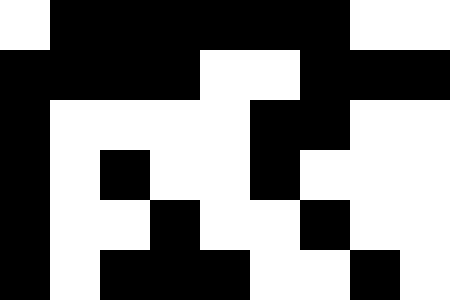[["white", "black", "black", "black", "black", "black", "black", "white", "white"], ["black", "black", "black", "black", "white", "white", "black", "black", "black"], ["black", "white", "white", "white", "white", "black", "black", "white", "white"], ["black", "white", "black", "white", "white", "black", "white", "white", "white"], ["black", "white", "white", "black", "white", "white", "black", "white", "white"], ["black", "white", "black", "black", "black", "white", "white", "black", "white"]]